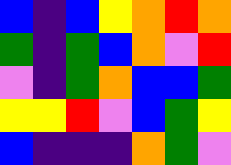[["blue", "indigo", "blue", "yellow", "orange", "red", "orange"], ["green", "indigo", "green", "blue", "orange", "violet", "red"], ["violet", "indigo", "green", "orange", "blue", "blue", "green"], ["yellow", "yellow", "red", "violet", "blue", "green", "yellow"], ["blue", "indigo", "indigo", "indigo", "orange", "green", "violet"]]